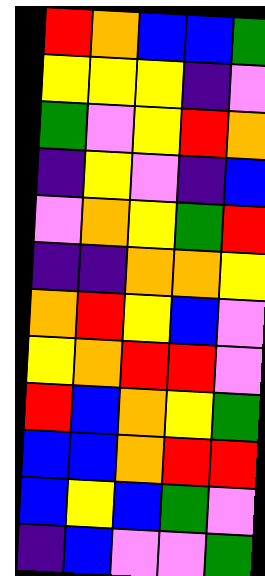[["red", "orange", "blue", "blue", "green"], ["yellow", "yellow", "yellow", "indigo", "violet"], ["green", "violet", "yellow", "red", "orange"], ["indigo", "yellow", "violet", "indigo", "blue"], ["violet", "orange", "yellow", "green", "red"], ["indigo", "indigo", "orange", "orange", "yellow"], ["orange", "red", "yellow", "blue", "violet"], ["yellow", "orange", "red", "red", "violet"], ["red", "blue", "orange", "yellow", "green"], ["blue", "blue", "orange", "red", "red"], ["blue", "yellow", "blue", "green", "violet"], ["indigo", "blue", "violet", "violet", "green"]]